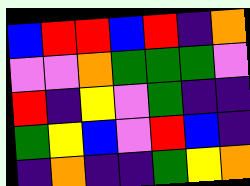[["blue", "red", "red", "blue", "red", "indigo", "orange"], ["violet", "violet", "orange", "green", "green", "green", "violet"], ["red", "indigo", "yellow", "violet", "green", "indigo", "indigo"], ["green", "yellow", "blue", "violet", "red", "blue", "indigo"], ["indigo", "orange", "indigo", "indigo", "green", "yellow", "orange"]]